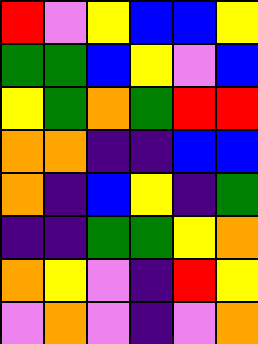[["red", "violet", "yellow", "blue", "blue", "yellow"], ["green", "green", "blue", "yellow", "violet", "blue"], ["yellow", "green", "orange", "green", "red", "red"], ["orange", "orange", "indigo", "indigo", "blue", "blue"], ["orange", "indigo", "blue", "yellow", "indigo", "green"], ["indigo", "indigo", "green", "green", "yellow", "orange"], ["orange", "yellow", "violet", "indigo", "red", "yellow"], ["violet", "orange", "violet", "indigo", "violet", "orange"]]